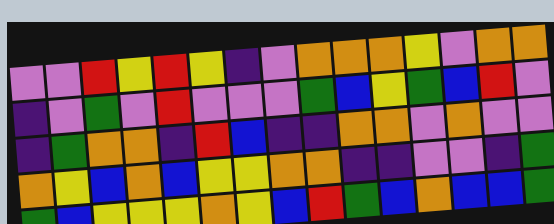[["violet", "violet", "red", "yellow", "red", "yellow", "indigo", "violet", "orange", "orange", "orange", "yellow", "violet", "orange", "orange"], ["indigo", "violet", "green", "violet", "red", "violet", "violet", "violet", "green", "blue", "yellow", "green", "blue", "red", "violet"], ["indigo", "green", "orange", "orange", "indigo", "red", "blue", "indigo", "indigo", "orange", "orange", "violet", "orange", "violet", "violet"], ["orange", "yellow", "blue", "orange", "blue", "yellow", "yellow", "orange", "orange", "indigo", "indigo", "violet", "violet", "indigo", "green"], ["green", "blue", "yellow", "yellow", "yellow", "orange", "yellow", "blue", "red", "green", "blue", "orange", "blue", "blue", "green"]]